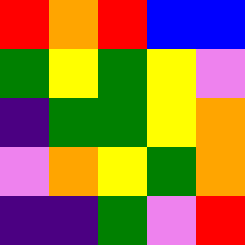[["red", "orange", "red", "blue", "blue"], ["green", "yellow", "green", "yellow", "violet"], ["indigo", "green", "green", "yellow", "orange"], ["violet", "orange", "yellow", "green", "orange"], ["indigo", "indigo", "green", "violet", "red"]]